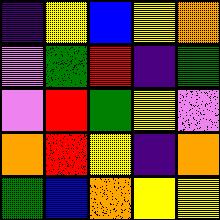[["indigo", "yellow", "blue", "yellow", "orange"], ["violet", "green", "red", "indigo", "green"], ["violet", "red", "green", "yellow", "violet"], ["orange", "red", "yellow", "indigo", "orange"], ["green", "blue", "orange", "yellow", "yellow"]]